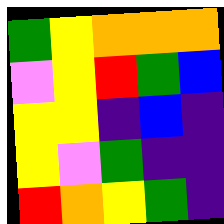[["green", "yellow", "orange", "orange", "orange"], ["violet", "yellow", "red", "green", "blue"], ["yellow", "yellow", "indigo", "blue", "indigo"], ["yellow", "violet", "green", "indigo", "indigo"], ["red", "orange", "yellow", "green", "indigo"]]